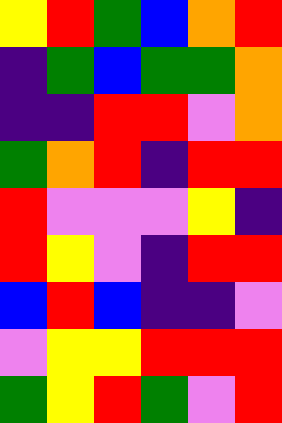[["yellow", "red", "green", "blue", "orange", "red"], ["indigo", "green", "blue", "green", "green", "orange"], ["indigo", "indigo", "red", "red", "violet", "orange"], ["green", "orange", "red", "indigo", "red", "red"], ["red", "violet", "violet", "violet", "yellow", "indigo"], ["red", "yellow", "violet", "indigo", "red", "red"], ["blue", "red", "blue", "indigo", "indigo", "violet"], ["violet", "yellow", "yellow", "red", "red", "red"], ["green", "yellow", "red", "green", "violet", "red"]]